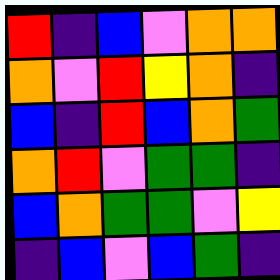[["red", "indigo", "blue", "violet", "orange", "orange"], ["orange", "violet", "red", "yellow", "orange", "indigo"], ["blue", "indigo", "red", "blue", "orange", "green"], ["orange", "red", "violet", "green", "green", "indigo"], ["blue", "orange", "green", "green", "violet", "yellow"], ["indigo", "blue", "violet", "blue", "green", "indigo"]]